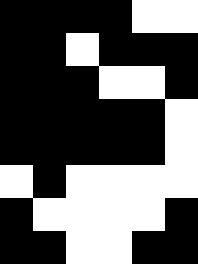[["black", "black", "black", "black", "white", "white"], ["black", "black", "white", "black", "black", "black"], ["black", "black", "black", "white", "white", "black"], ["black", "black", "black", "black", "black", "white"], ["black", "black", "black", "black", "black", "white"], ["white", "black", "white", "white", "white", "white"], ["black", "white", "white", "white", "white", "black"], ["black", "black", "white", "white", "black", "black"]]